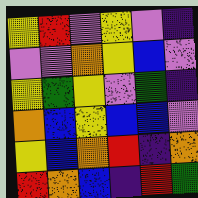[["yellow", "red", "violet", "yellow", "violet", "indigo"], ["violet", "violet", "orange", "yellow", "blue", "violet"], ["yellow", "green", "yellow", "violet", "green", "indigo"], ["orange", "blue", "yellow", "blue", "blue", "violet"], ["yellow", "blue", "orange", "red", "indigo", "orange"], ["red", "orange", "blue", "indigo", "red", "green"]]